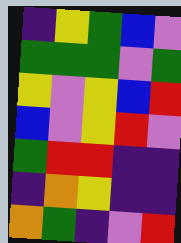[["indigo", "yellow", "green", "blue", "violet"], ["green", "green", "green", "violet", "green"], ["yellow", "violet", "yellow", "blue", "red"], ["blue", "violet", "yellow", "red", "violet"], ["green", "red", "red", "indigo", "indigo"], ["indigo", "orange", "yellow", "indigo", "indigo"], ["orange", "green", "indigo", "violet", "red"]]